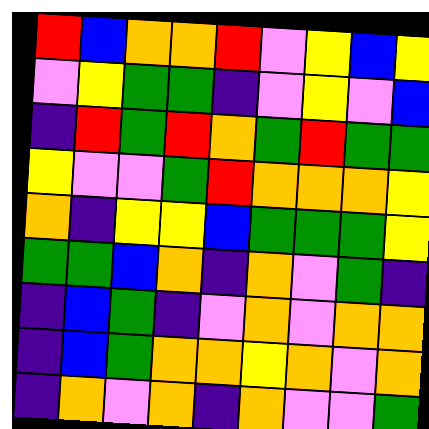[["red", "blue", "orange", "orange", "red", "violet", "yellow", "blue", "yellow"], ["violet", "yellow", "green", "green", "indigo", "violet", "yellow", "violet", "blue"], ["indigo", "red", "green", "red", "orange", "green", "red", "green", "green"], ["yellow", "violet", "violet", "green", "red", "orange", "orange", "orange", "yellow"], ["orange", "indigo", "yellow", "yellow", "blue", "green", "green", "green", "yellow"], ["green", "green", "blue", "orange", "indigo", "orange", "violet", "green", "indigo"], ["indigo", "blue", "green", "indigo", "violet", "orange", "violet", "orange", "orange"], ["indigo", "blue", "green", "orange", "orange", "yellow", "orange", "violet", "orange"], ["indigo", "orange", "violet", "orange", "indigo", "orange", "violet", "violet", "green"]]